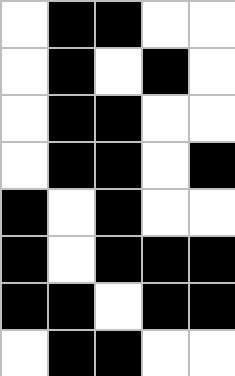[["white", "black", "black", "white", "white"], ["white", "black", "white", "black", "white"], ["white", "black", "black", "white", "white"], ["white", "black", "black", "white", "black"], ["black", "white", "black", "white", "white"], ["black", "white", "black", "black", "black"], ["black", "black", "white", "black", "black"], ["white", "black", "black", "white", "white"]]